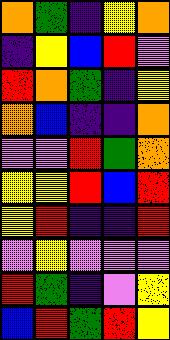[["orange", "green", "indigo", "yellow", "orange"], ["indigo", "yellow", "blue", "red", "violet"], ["red", "orange", "green", "indigo", "yellow"], ["orange", "blue", "indigo", "indigo", "orange"], ["violet", "violet", "red", "green", "orange"], ["yellow", "yellow", "red", "blue", "red"], ["yellow", "red", "indigo", "indigo", "red"], ["violet", "yellow", "violet", "violet", "violet"], ["red", "green", "indigo", "violet", "yellow"], ["blue", "red", "green", "red", "yellow"]]